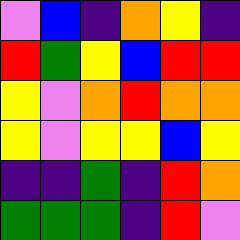[["violet", "blue", "indigo", "orange", "yellow", "indigo"], ["red", "green", "yellow", "blue", "red", "red"], ["yellow", "violet", "orange", "red", "orange", "orange"], ["yellow", "violet", "yellow", "yellow", "blue", "yellow"], ["indigo", "indigo", "green", "indigo", "red", "orange"], ["green", "green", "green", "indigo", "red", "violet"]]